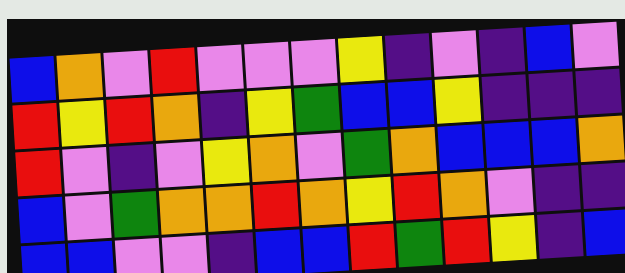[["blue", "orange", "violet", "red", "violet", "violet", "violet", "yellow", "indigo", "violet", "indigo", "blue", "violet"], ["red", "yellow", "red", "orange", "indigo", "yellow", "green", "blue", "blue", "yellow", "indigo", "indigo", "indigo"], ["red", "violet", "indigo", "violet", "yellow", "orange", "violet", "green", "orange", "blue", "blue", "blue", "orange"], ["blue", "violet", "green", "orange", "orange", "red", "orange", "yellow", "red", "orange", "violet", "indigo", "indigo"], ["blue", "blue", "violet", "violet", "indigo", "blue", "blue", "red", "green", "red", "yellow", "indigo", "blue"]]